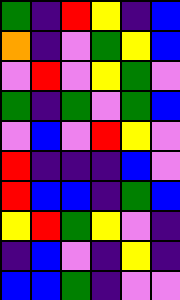[["green", "indigo", "red", "yellow", "indigo", "blue"], ["orange", "indigo", "violet", "green", "yellow", "blue"], ["violet", "red", "violet", "yellow", "green", "violet"], ["green", "indigo", "green", "violet", "green", "blue"], ["violet", "blue", "violet", "red", "yellow", "violet"], ["red", "indigo", "indigo", "indigo", "blue", "violet"], ["red", "blue", "blue", "indigo", "green", "blue"], ["yellow", "red", "green", "yellow", "violet", "indigo"], ["indigo", "blue", "violet", "indigo", "yellow", "indigo"], ["blue", "blue", "green", "indigo", "violet", "violet"]]